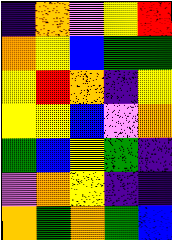[["indigo", "orange", "violet", "yellow", "red"], ["orange", "yellow", "blue", "green", "green"], ["yellow", "red", "orange", "indigo", "yellow"], ["yellow", "yellow", "blue", "violet", "orange"], ["green", "blue", "yellow", "green", "indigo"], ["violet", "orange", "yellow", "indigo", "indigo"], ["orange", "green", "orange", "green", "blue"]]